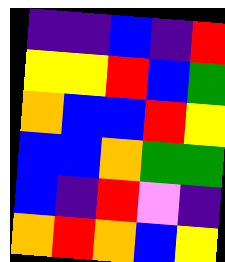[["indigo", "indigo", "blue", "indigo", "red"], ["yellow", "yellow", "red", "blue", "green"], ["orange", "blue", "blue", "red", "yellow"], ["blue", "blue", "orange", "green", "green"], ["blue", "indigo", "red", "violet", "indigo"], ["orange", "red", "orange", "blue", "yellow"]]